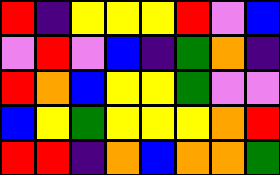[["red", "indigo", "yellow", "yellow", "yellow", "red", "violet", "blue"], ["violet", "red", "violet", "blue", "indigo", "green", "orange", "indigo"], ["red", "orange", "blue", "yellow", "yellow", "green", "violet", "violet"], ["blue", "yellow", "green", "yellow", "yellow", "yellow", "orange", "red"], ["red", "red", "indigo", "orange", "blue", "orange", "orange", "green"]]